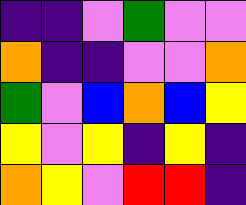[["indigo", "indigo", "violet", "green", "violet", "violet"], ["orange", "indigo", "indigo", "violet", "violet", "orange"], ["green", "violet", "blue", "orange", "blue", "yellow"], ["yellow", "violet", "yellow", "indigo", "yellow", "indigo"], ["orange", "yellow", "violet", "red", "red", "indigo"]]